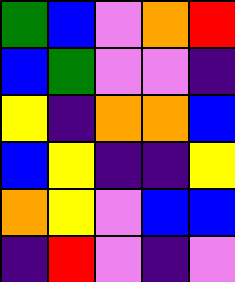[["green", "blue", "violet", "orange", "red"], ["blue", "green", "violet", "violet", "indigo"], ["yellow", "indigo", "orange", "orange", "blue"], ["blue", "yellow", "indigo", "indigo", "yellow"], ["orange", "yellow", "violet", "blue", "blue"], ["indigo", "red", "violet", "indigo", "violet"]]